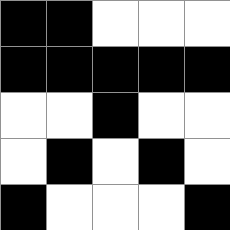[["black", "black", "white", "white", "white"], ["black", "black", "black", "black", "black"], ["white", "white", "black", "white", "white"], ["white", "black", "white", "black", "white"], ["black", "white", "white", "white", "black"]]